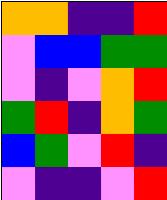[["orange", "orange", "indigo", "indigo", "red"], ["violet", "blue", "blue", "green", "green"], ["violet", "indigo", "violet", "orange", "red"], ["green", "red", "indigo", "orange", "green"], ["blue", "green", "violet", "red", "indigo"], ["violet", "indigo", "indigo", "violet", "red"]]